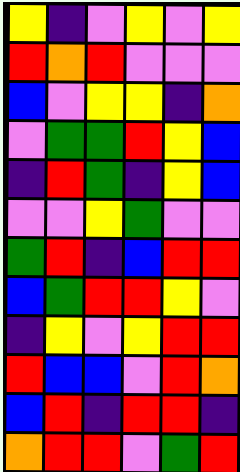[["yellow", "indigo", "violet", "yellow", "violet", "yellow"], ["red", "orange", "red", "violet", "violet", "violet"], ["blue", "violet", "yellow", "yellow", "indigo", "orange"], ["violet", "green", "green", "red", "yellow", "blue"], ["indigo", "red", "green", "indigo", "yellow", "blue"], ["violet", "violet", "yellow", "green", "violet", "violet"], ["green", "red", "indigo", "blue", "red", "red"], ["blue", "green", "red", "red", "yellow", "violet"], ["indigo", "yellow", "violet", "yellow", "red", "red"], ["red", "blue", "blue", "violet", "red", "orange"], ["blue", "red", "indigo", "red", "red", "indigo"], ["orange", "red", "red", "violet", "green", "red"]]